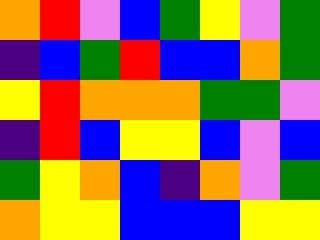[["orange", "red", "violet", "blue", "green", "yellow", "violet", "green"], ["indigo", "blue", "green", "red", "blue", "blue", "orange", "green"], ["yellow", "red", "orange", "orange", "orange", "green", "green", "violet"], ["indigo", "red", "blue", "yellow", "yellow", "blue", "violet", "blue"], ["green", "yellow", "orange", "blue", "indigo", "orange", "violet", "green"], ["orange", "yellow", "yellow", "blue", "blue", "blue", "yellow", "yellow"]]